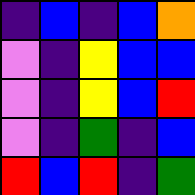[["indigo", "blue", "indigo", "blue", "orange"], ["violet", "indigo", "yellow", "blue", "blue"], ["violet", "indigo", "yellow", "blue", "red"], ["violet", "indigo", "green", "indigo", "blue"], ["red", "blue", "red", "indigo", "green"]]